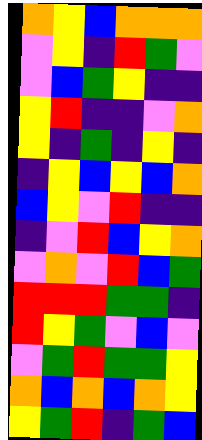[["orange", "yellow", "blue", "orange", "orange", "orange"], ["violet", "yellow", "indigo", "red", "green", "violet"], ["violet", "blue", "green", "yellow", "indigo", "indigo"], ["yellow", "red", "indigo", "indigo", "violet", "orange"], ["yellow", "indigo", "green", "indigo", "yellow", "indigo"], ["indigo", "yellow", "blue", "yellow", "blue", "orange"], ["blue", "yellow", "violet", "red", "indigo", "indigo"], ["indigo", "violet", "red", "blue", "yellow", "orange"], ["violet", "orange", "violet", "red", "blue", "green"], ["red", "red", "red", "green", "green", "indigo"], ["red", "yellow", "green", "violet", "blue", "violet"], ["violet", "green", "red", "green", "green", "yellow"], ["orange", "blue", "orange", "blue", "orange", "yellow"], ["yellow", "green", "red", "indigo", "green", "blue"]]